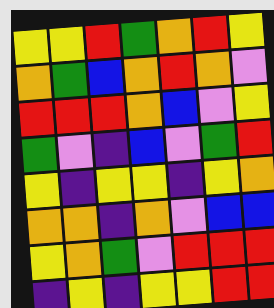[["yellow", "yellow", "red", "green", "orange", "red", "yellow"], ["orange", "green", "blue", "orange", "red", "orange", "violet"], ["red", "red", "red", "orange", "blue", "violet", "yellow"], ["green", "violet", "indigo", "blue", "violet", "green", "red"], ["yellow", "indigo", "yellow", "yellow", "indigo", "yellow", "orange"], ["orange", "orange", "indigo", "orange", "violet", "blue", "blue"], ["yellow", "orange", "green", "violet", "red", "red", "red"], ["indigo", "yellow", "indigo", "yellow", "yellow", "red", "red"]]